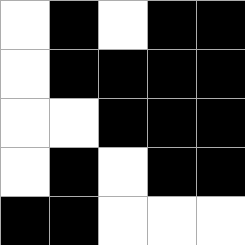[["white", "black", "white", "black", "black"], ["white", "black", "black", "black", "black"], ["white", "white", "black", "black", "black"], ["white", "black", "white", "black", "black"], ["black", "black", "white", "white", "white"]]